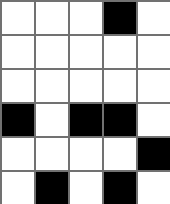[["white", "white", "white", "black", "white"], ["white", "white", "white", "white", "white"], ["white", "white", "white", "white", "white"], ["black", "white", "black", "black", "white"], ["white", "white", "white", "white", "black"], ["white", "black", "white", "black", "white"]]